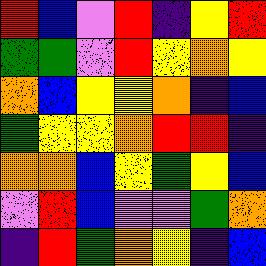[["red", "blue", "violet", "red", "indigo", "yellow", "red"], ["green", "green", "violet", "red", "yellow", "orange", "yellow"], ["orange", "blue", "yellow", "yellow", "orange", "indigo", "blue"], ["green", "yellow", "yellow", "orange", "red", "red", "indigo"], ["orange", "orange", "blue", "yellow", "green", "yellow", "blue"], ["violet", "red", "blue", "violet", "violet", "green", "orange"], ["indigo", "red", "green", "orange", "yellow", "indigo", "blue"]]